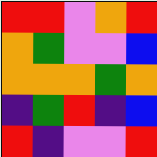[["red", "red", "violet", "orange", "red"], ["orange", "green", "violet", "violet", "blue"], ["orange", "orange", "orange", "green", "orange"], ["indigo", "green", "red", "indigo", "blue"], ["red", "indigo", "violet", "violet", "red"]]